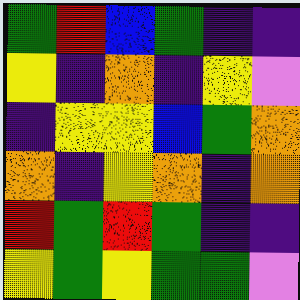[["green", "red", "blue", "green", "indigo", "indigo"], ["yellow", "indigo", "orange", "indigo", "yellow", "violet"], ["indigo", "yellow", "yellow", "blue", "green", "orange"], ["orange", "indigo", "yellow", "orange", "indigo", "orange"], ["red", "green", "red", "green", "indigo", "indigo"], ["yellow", "green", "yellow", "green", "green", "violet"]]